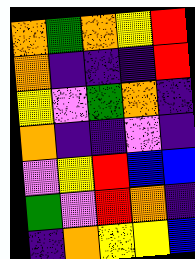[["orange", "green", "orange", "yellow", "red"], ["orange", "indigo", "indigo", "indigo", "red"], ["yellow", "violet", "green", "orange", "indigo"], ["orange", "indigo", "indigo", "violet", "indigo"], ["violet", "yellow", "red", "blue", "blue"], ["green", "violet", "red", "orange", "indigo"], ["indigo", "orange", "yellow", "yellow", "blue"]]